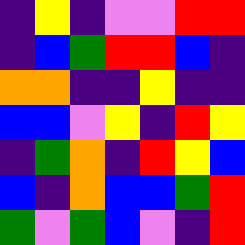[["indigo", "yellow", "indigo", "violet", "violet", "red", "red"], ["indigo", "blue", "green", "red", "red", "blue", "indigo"], ["orange", "orange", "indigo", "indigo", "yellow", "indigo", "indigo"], ["blue", "blue", "violet", "yellow", "indigo", "red", "yellow"], ["indigo", "green", "orange", "indigo", "red", "yellow", "blue"], ["blue", "indigo", "orange", "blue", "blue", "green", "red"], ["green", "violet", "green", "blue", "violet", "indigo", "red"]]